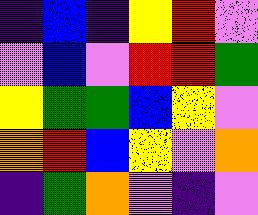[["indigo", "blue", "indigo", "yellow", "red", "violet"], ["violet", "blue", "violet", "red", "red", "green"], ["yellow", "green", "green", "blue", "yellow", "violet"], ["orange", "red", "blue", "yellow", "violet", "orange"], ["indigo", "green", "orange", "violet", "indigo", "violet"]]